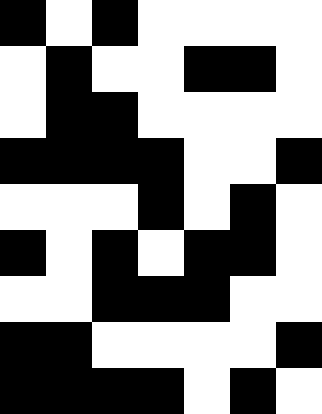[["black", "white", "black", "white", "white", "white", "white"], ["white", "black", "white", "white", "black", "black", "white"], ["white", "black", "black", "white", "white", "white", "white"], ["black", "black", "black", "black", "white", "white", "black"], ["white", "white", "white", "black", "white", "black", "white"], ["black", "white", "black", "white", "black", "black", "white"], ["white", "white", "black", "black", "black", "white", "white"], ["black", "black", "white", "white", "white", "white", "black"], ["black", "black", "black", "black", "white", "black", "white"]]